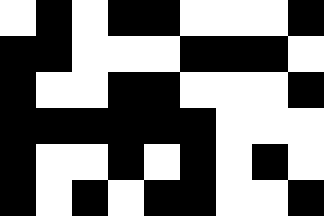[["white", "black", "white", "black", "black", "white", "white", "white", "black"], ["black", "black", "white", "white", "white", "black", "black", "black", "white"], ["black", "white", "white", "black", "black", "white", "white", "white", "black"], ["black", "black", "black", "black", "black", "black", "white", "white", "white"], ["black", "white", "white", "black", "white", "black", "white", "black", "white"], ["black", "white", "black", "white", "black", "black", "white", "white", "black"]]